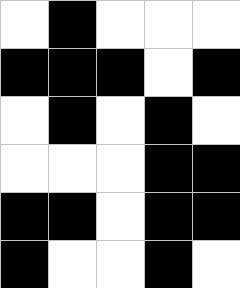[["white", "black", "white", "white", "white"], ["black", "black", "black", "white", "black"], ["white", "black", "white", "black", "white"], ["white", "white", "white", "black", "black"], ["black", "black", "white", "black", "black"], ["black", "white", "white", "black", "white"]]